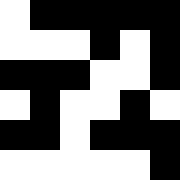[["white", "black", "black", "black", "black", "black"], ["white", "white", "white", "black", "white", "black"], ["black", "black", "black", "white", "white", "black"], ["white", "black", "white", "white", "black", "white"], ["black", "black", "white", "black", "black", "black"], ["white", "white", "white", "white", "white", "black"]]